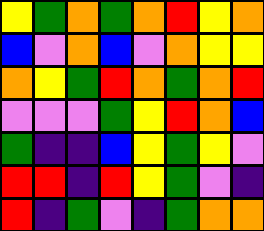[["yellow", "green", "orange", "green", "orange", "red", "yellow", "orange"], ["blue", "violet", "orange", "blue", "violet", "orange", "yellow", "yellow"], ["orange", "yellow", "green", "red", "orange", "green", "orange", "red"], ["violet", "violet", "violet", "green", "yellow", "red", "orange", "blue"], ["green", "indigo", "indigo", "blue", "yellow", "green", "yellow", "violet"], ["red", "red", "indigo", "red", "yellow", "green", "violet", "indigo"], ["red", "indigo", "green", "violet", "indigo", "green", "orange", "orange"]]